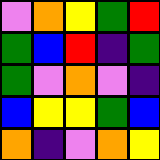[["violet", "orange", "yellow", "green", "red"], ["green", "blue", "red", "indigo", "green"], ["green", "violet", "orange", "violet", "indigo"], ["blue", "yellow", "yellow", "green", "blue"], ["orange", "indigo", "violet", "orange", "yellow"]]